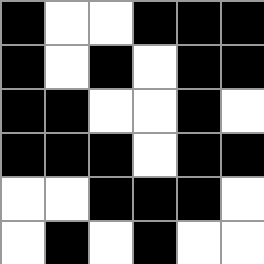[["black", "white", "white", "black", "black", "black"], ["black", "white", "black", "white", "black", "black"], ["black", "black", "white", "white", "black", "white"], ["black", "black", "black", "white", "black", "black"], ["white", "white", "black", "black", "black", "white"], ["white", "black", "white", "black", "white", "white"]]